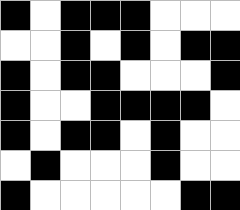[["black", "white", "black", "black", "black", "white", "white", "white"], ["white", "white", "black", "white", "black", "white", "black", "black"], ["black", "white", "black", "black", "white", "white", "white", "black"], ["black", "white", "white", "black", "black", "black", "black", "white"], ["black", "white", "black", "black", "white", "black", "white", "white"], ["white", "black", "white", "white", "white", "black", "white", "white"], ["black", "white", "white", "white", "white", "white", "black", "black"]]